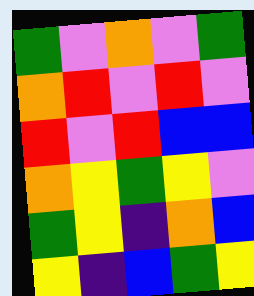[["green", "violet", "orange", "violet", "green"], ["orange", "red", "violet", "red", "violet"], ["red", "violet", "red", "blue", "blue"], ["orange", "yellow", "green", "yellow", "violet"], ["green", "yellow", "indigo", "orange", "blue"], ["yellow", "indigo", "blue", "green", "yellow"]]